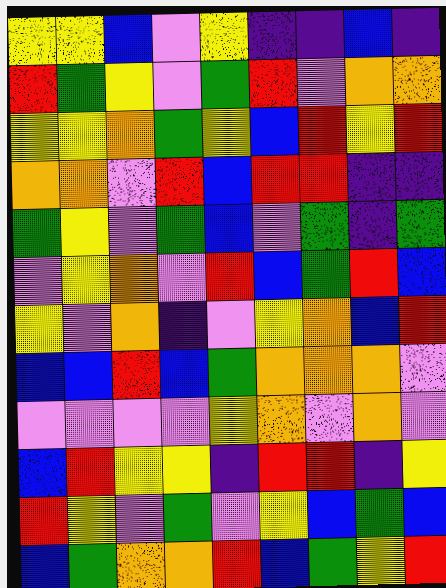[["yellow", "yellow", "blue", "violet", "yellow", "indigo", "indigo", "blue", "indigo"], ["red", "green", "yellow", "violet", "green", "red", "violet", "orange", "orange"], ["yellow", "yellow", "orange", "green", "yellow", "blue", "red", "yellow", "red"], ["orange", "orange", "violet", "red", "blue", "red", "red", "indigo", "indigo"], ["green", "yellow", "violet", "green", "blue", "violet", "green", "indigo", "green"], ["violet", "yellow", "orange", "violet", "red", "blue", "green", "red", "blue"], ["yellow", "violet", "orange", "indigo", "violet", "yellow", "orange", "blue", "red"], ["blue", "blue", "red", "blue", "green", "orange", "orange", "orange", "violet"], ["violet", "violet", "violet", "violet", "yellow", "orange", "violet", "orange", "violet"], ["blue", "red", "yellow", "yellow", "indigo", "red", "red", "indigo", "yellow"], ["red", "yellow", "violet", "green", "violet", "yellow", "blue", "green", "blue"], ["blue", "green", "orange", "orange", "red", "blue", "green", "yellow", "red"]]